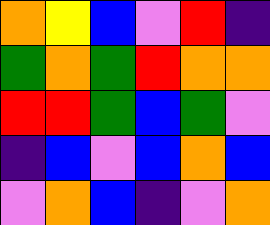[["orange", "yellow", "blue", "violet", "red", "indigo"], ["green", "orange", "green", "red", "orange", "orange"], ["red", "red", "green", "blue", "green", "violet"], ["indigo", "blue", "violet", "blue", "orange", "blue"], ["violet", "orange", "blue", "indigo", "violet", "orange"]]